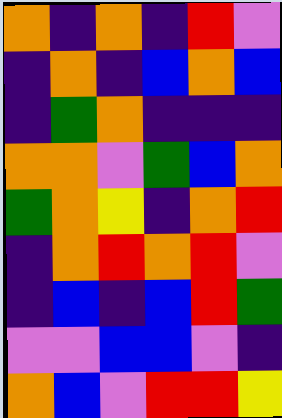[["orange", "indigo", "orange", "indigo", "red", "violet"], ["indigo", "orange", "indigo", "blue", "orange", "blue"], ["indigo", "green", "orange", "indigo", "indigo", "indigo"], ["orange", "orange", "violet", "green", "blue", "orange"], ["green", "orange", "yellow", "indigo", "orange", "red"], ["indigo", "orange", "red", "orange", "red", "violet"], ["indigo", "blue", "indigo", "blue", "red", "green"], ["violet", "violet", "blue", "blue", "violet", "indigo"], ["orange", "blue", "violet", "red", "red", "yellow"]]